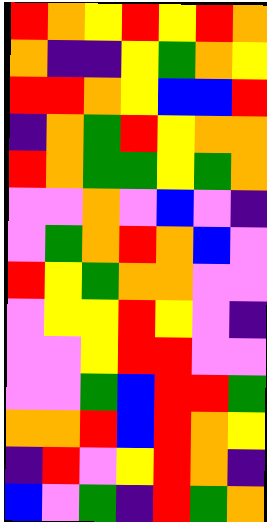[["red", "orange", "yellow", "red", "yellow", "red", "orange"], ["orange", "indigo", "indigo", "yellow", "green", "orange", "yellow"], ["red", "red", "orange", "yellow", "blue", "blue", "red"], ["indigo", "orange", "green", "red", "yellow", "orange", "orange"], ["red", "orange", "green", "green", "yellow", "green", "orange"], ["violet", "violet", "orange", "violet", "blue", "violet", "indigo"], ["violet", "green", "orange", "red", "orange", "blue", "violet"], ["red", "yellow", "green", "orange", "orange", "violet", "violet"], ["violet", "yellow", "yellow", "red", "yellow", "violet", "indigo"], ["violet", "violet", "yellow", "red", "red", "violet", "violet"], ["violet", "violet", "green", "blue", "red", "red", "green"], ["orange", "orange", "red", "blue", "red", "orange", "yellow"], ["indigo", "red", "violet", "yellow", "red", "orange", "indigo"], ["blue", "violet", "green", "indigo", "red", "green", "orange"]]